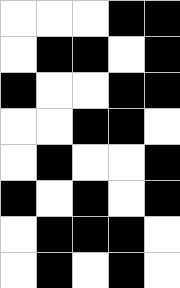[["white", "white", "white", "black", "black"], ["white", "black", "black", "white", "black"], ["black", "white", "white", "black", "black"], ["white", "white", "black", "black", "white"], ["white", "black", "white", "white", "black"], ["black", "white", "black", "white", "black"], ["white", "black", "black", "black", "white"], ["white", "black", "white", "black", "white"]]